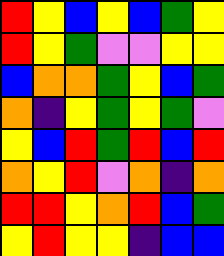[["red", "yellow", "blue", "yellow", "blue", "green", "yellow"], ["red", "yellow", "green", "violet", "violet", "yellow", "yellow"], ["blue", "orange", "orange", "green", "yellow", "blue", "green"], ["orange", "indigo", "yellow", "green", "yellow", "green", "violet"], ["yellow", "blue", "red", "green", "red", "blue", "red"], ["orange", "yellow", "red", "violet", "orange", "indigo", "orange"], ["red", "red", "yellow", "orange", "red", "blue", "green"], ["yellow", "red", "yellow", "yellow", "indigo", "blue", "blue"]]